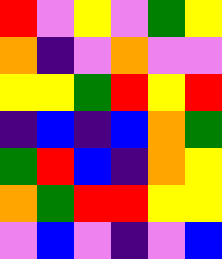[["red", "violet", "yellow", "violet", "green", "yellow"], ["orange", "indigo", "violet", "orange", "violet", "violet"], ["yellow", "yellow", "green", "red", "yellow", "red"], ["indigo", "blue", "indigo", "blue", "orange", "green"], ["green", "red", "blue", "indigo", "orange", "yellow"], ["orange", "green", "red", "red", "yellow", "yellow"], ["violet", "blue", "violet", "indigo", "violet", "blue"]]